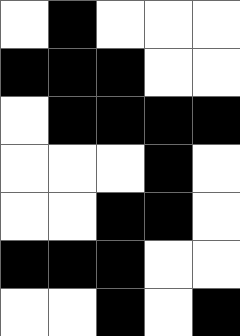[["white", "black", "white", "white", "white"], ["black", "black", "black", "white", "white"], ["white", "black", "black", "black", "black"], ["white", "white", "white", "black", "white"], ["white", "white", "black", "black", "white"], ["black", "black", "black", "white", "white"], ["white", "white", "black", "white", "black"]]